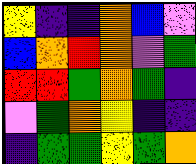[["yellow", "indigo", "indigo", "orange", "blue", "violet"], ["blue", "orange", "red", "orange", "violet", "green"], ["red", "red", "green", "orange", "green", "indigo"], ["violet", "green", "orange", "yellow", "indigo", "indigo"], ["indigo", "green", "green", "yellow", "green", "orange"]]